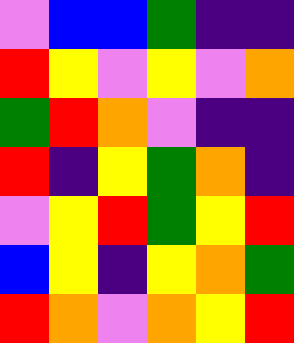[["violet", "blue", "blue", "green", "indigo", "indigo"], ["red", "yellow", "violet", "yellow", "violet", "orange"], ["green", "red", "orange", "violet", "indigo", "indigo"], ["red", "indigo", "yellow", "green", "orange", "indigo"], ["violet", "yellow", "red", "green", "yellow", "red"], ["blue", "yellow", "indigo", "yellow", "orange", "green"], ["red", "orange", "violet", "orange", "yellow", "red"]]